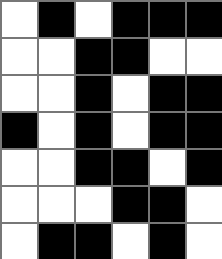[["white", "black", "white", "black", "black", "black"], ["white", "white", "black", "black", "white", "white"], ["white", "white", "black", "white", "black", "black"], ["black", "white", "black", "white", "black", "black"], ["white", "white", "black", "black", "white", "black"], ["white", "white", "white", "black", "black", "white"], ["white", "black", "black", "white", "black", "white"]]